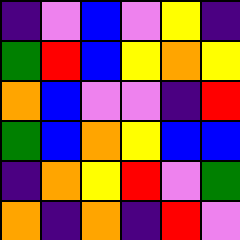[["indigo", "violet", "blue", "violet", "yellow", "indigo"], ["green", "red", "blue", "yellow", "orange", "yellow"], ["orange", "blue", "violet", "violet", "indigo", "red"], ["green", "blue", "orange", "yellow", "blue", "blue"], ["indigo", "orange", "yellow", "red", "violet", "green"], ["orange", "indigo", "orange", "indigo", "red", "violet"]]